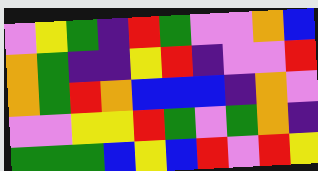[["violet", "yellow", "green", "indigo", "red", "green", "violet", "violet", "orange", "blue"], ["orange", "green", "indigo", "indigo", "yellow", "red", "indigo", "violet", "violet", "red"], ["orange", "green", "red", "orange", "blue", "blue", "blue", "indigo", "orange", "violet"], ["violet", "violet", "yellow", "yellow", "red", "green", "violet", "green", "orange", "indigo"], ["green", "green", "green", "blue", "yellow", "blue", "red", "violet", "red", "yellow"]]